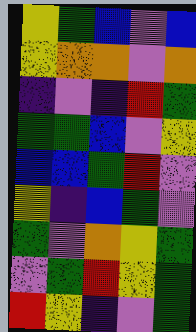[["yellow", "green", "blue", "violet", "blue"], ["yellow", "orange", "orange", "violet", "orange"], ["indigo", "violet", "indigo", "red", "green"], ["green", "green", "blue", "violet", "yellow"], ["blue", "blue", "green", "red", "violet"], ["yellow", "indigo", "blue", "green", "violet"], ["green", "violet", "orange", "yellow", "green"], ["violet", "green", "red", "yellow", "green"], ["red", "yellow", "indigo", "violet", "green"]]